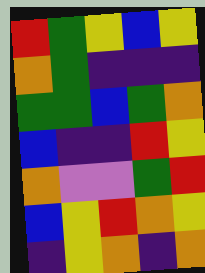[["red", "green", "yellow", "blue", "yellow"], ["orange", "green", "indigo", "indigo", "indigo"], ["green", "green", "blue", "green", "orange"], ["blue", "indigo", "indigo", "red", "yellow"], ["orange", "violet", "violet", "green", "red"], ["blue", "yellow", "red", "orange", "yellow"], ["indigo", "yellow", "orange", "indigo", "orange"]]